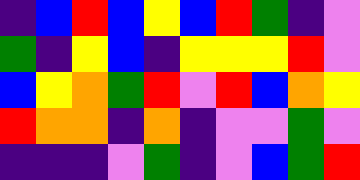[["indigo", "blue", "red", "blue", "yellow", "blue", "red", "green", "indigo", "violet"], ["green", "indigo", "yellow", "blue", "indigo", "yellow", "yellow", "yellow", "red", "violet"], ["blue", "yellow", "orange", "green", "red", "violet", "red", "blue", "orange", "yellow"], ["red", "orange", "orange", "indigo", "orange", "indigo", "violet", "violet", "green", "violet"], ["indigo", "indigo", "indigo", "violet", "green", "indigo", "violet", "blue", "green", "red"]]